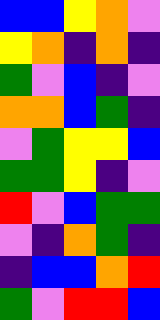[["blue", "blue", "yellow", "orange", "violet"], ["yellow", "orange", "indigo", "orange", "indigo"], ["green", "violet", "blue", "indigo", "violet"], ["orange", "orange", "blue", "green", "indigo"], ["violet", "green", "yellow", "yellow", "blue"], ["green", "green", "yellow", "indigo", "violet"], ["red", "violet", "blue", "green", "green"], ["violet", "indigo", "orange", "green", "indigo"], ["indigo", "blue", "blue", "orange", "red"], ["green", "violet", "red", "red", "blue"]]